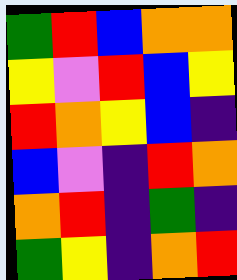[["green", "red", "blue", "orange", "orange"], ["yellow", "violet", "red", "blue", "yellow"], ["red", "orange", "yellow", "blue", "indigo"], ["blue", "violet", "indigo", "red", "orange"], ["orange", "red", "indigo", "green", "indigo"], ["green", "yellow", "indigo", "orange", "red"]]